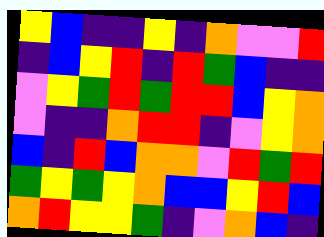[["yellow", "blue", "indigo", "indigo", "yellow", "indigo", "orange", "violet", "violet", "red"], ["indigo", "blue", "yellow", "red", "indigo", "red", "green", "blue", "indigo", "indigo"], ["violet", "yellow", "green", "red", "green", "red", "red", "blue", "yellow", "orange"], ["violet", "indigo", "indigo", "orange", "red", "red", "indigo", "violet", "yellow", "orange"], ["blue", "indigo", "red", "blue", "orange", "orange", "violet", "red", "green", "red"], ["green", "yellow", "green", "yellow", "orange", "blue", "blue", "yellow", "red", "blue"], ["orange", "red", "yellow", "yellow", "green", "indigo", "violet", "orange", "blue", "indigo"]]